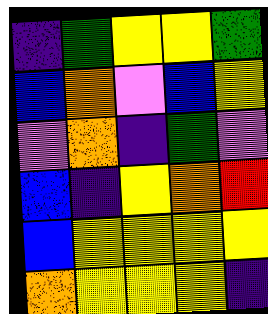[["indigo", "green", "yellow", "yellow", "green"], ["blue", "orange", "violet", "blue", "yellow"], ["violet", "orange", "indigo", "green", "violet"], ["blue", "indigo", "yellow", "orange", "red"], ["blue", "yellow", "yellow", "yellow", "yellow"], ["orange", "yellow", "yellow", "yellow", "indigo"]]